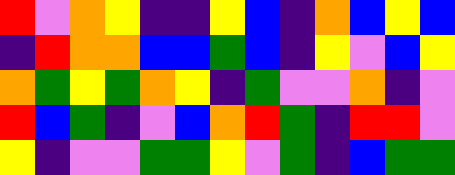[["red", "violet", "orange", "yellow", "indigo", "indigo", "yellow", "blue", "indigo", "orange", "blue", "yellow", "blue"], ["indigo", "red", "orange", "orange", "blue", "blue", "green", "blue", "indigo", "yellow", "violet", "blue", "yellow"], ["orange", "green", "yellow", "green", "orange", "yellow", "indigo", "green", "violet", "violet", "orange", "indigo", "violet"], ["red", "blue", "green", "indigo", "violet", "blue", "orange", "red", "green", "indigo", "red", "red", "violet"], ["yellow", "indigo", "violet", "violet", "green", "green", "yellow", "violet", "green", "indigo", "blue", "green", "green"]]